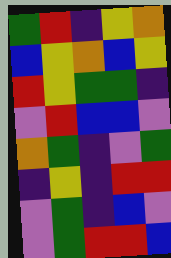[["green", "red", "indigo", "yellow", "orange"], ["blue", "yellow", "orange", "blue", "yellow"], ["red", "yellow", "green", "green", "indigo"], ["violet", "red", "blue", "blue", "violet"], ["orange", "green", "indigo", "violet", "green"], ["indigo", "yellow", "indigo", "red", "red"], ["violet", "green", "indigo", "blue", "violet"], ["violet", "green", "red", "red", "blue"]]